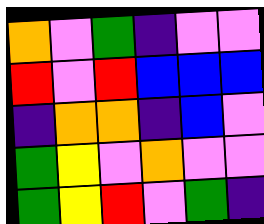[["orange", "violet", "green", "indigo", "violet", "violet"], ["red", "violet", "red", "blue", "blue", "blue"], ["indigo", "orange", "orange", "indigo", "blue", "violet"], ["green", "yellow", "violet", "orange", "violet", "violet"], ["green", "yellow", "red", "violet", "green", "indigo"]]